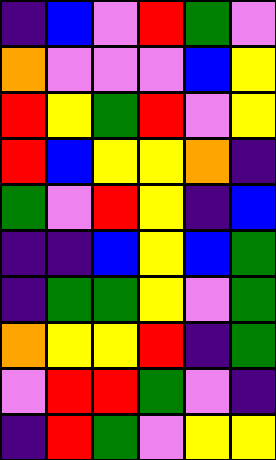[["indigo", "blue", "violet", "red", "green", "violet"], ["orange", "violet", "violet", "violet", "blue", "yellow"], ["red", "yellow", "green", "red", "violet", "yellow"], ["red", "blue", "yellow", "yellow", "orange", "indigo"], ["green", "violet", "red", "yellow", "indigo", "blue"], ["indigo", "indigo", "blue", "yellow", "blue", "green"], ["indigo", "green", "green", "yellow", "violet", "green"], ["orange", "yellow", "yellow", "red", "indigo", "green"], ["violet", "red", "red", "green", "violet", "indigo"], ["indigo", "red", "green", "violet", "yellow", "yellow"]]